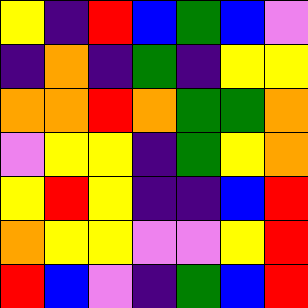[["yellow", "indigo", "red", "blue", "green", "blue", "violet"], ["indigo", "orange", "indigo", "green", "indigo", "yellow", "yellow"], ["orange", "orange", "red", "orange", "green", "green", "orange"], ["violet", "yellow", "yellow", "indigo", "green", "yellow", "orange"], ["yellow", "red", "yellow", "indigo", "indigo", "blue", "red"], ["orange", "yellow", "yellow", "violet", "violet", "yellow", "red"], ["red", "blue", "violet", "indigo", "green", "blue", "red"]]